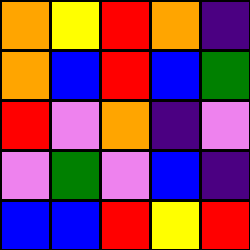[["orange", "yellow", "red", "orange", "indigo"], ["orange", "blue", "red", "blue", "green"], ["red", "violet", "orange", "indigo", "violet"], ["violet", "green", "violet", "blue", "indigo"], ["blue", "blue", "red", "yellow", "red"]]